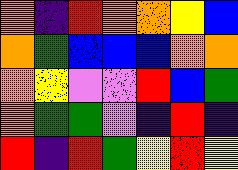[["orange", "indigo", "red", "orange", "orange", "yellow", "blue"], ["orange", "green", "blue", "blue", "blue", "orange", "orange"], ["orange", "yellow", "violet", "violet", "red", "blue", "green"], ["orange", "green", "green", "violet", "indigo", "red", "indigo"], ["red", "indigo", "red", "green", "yellow", "red", "yellow"]]